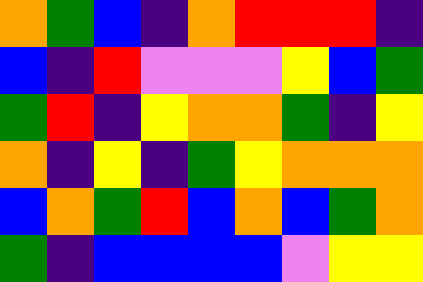[["orange", "green", "blue", "indigo", "orange", "red", "red", "red", "indigo"], ["blue", "indigo", "red", "violet", "violet", "violet", "yellow", "blue", "green"], ["green", "red", "indigo", "yellow", "orange", "orange", "green", "indigo", "yellow"], ["orange", "indigo", "yellow", "indigo", "green", "yellow", "orange", "orange", "orange"], ["blue", "orange", "green", "red", "blue", "orange", "blue", "green", "orange"], ["green", "indigo", "blue", "blue", "blue", "blue", "violet", "yellow", "yellow"]]